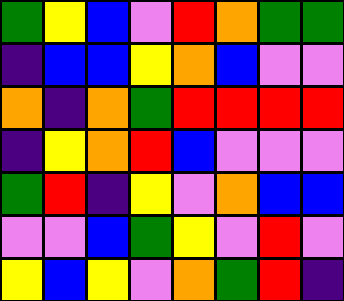[["green", "yellow", "blue", "violet", "red", "orange", "green", "green"], ["indigo", "blue", "blue", "yellow", "orange", "blue", "violet", "violet"], ["orange", "indigo", "orange", "green", "red", "red", "red", "red"], ["indigo", "yellow", "orange", "red", "blue", "violet", "violet", "violet"], ["green", "red", "indigo", "yellow", "violet", "orange", "blue", "blue"], ["violet", "violet", "blue", "green", "yellow", "violet", "red", "violet"], ["yellow", "blue", "yellow", "violet", "orange", "green", "red", "indigo"]]